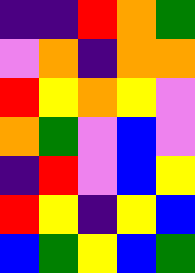[["indigo", "indigo", "red", "orange", "green"], ["violet", "orange", "indigo", "orange", "orange"], ["red", "yellow", "orange", "yellow", "violet"], ["orange", "green", "violet", "blue", "violet"], ["indigo", "red", "violet", "blue", "yellow"], ["red", "yellow", "indigo", "yellow", "blue"], ["blue", "green", "yellow", "blue", "green"]]